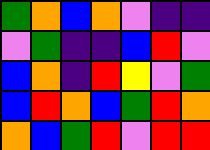[["green", "orange", "blue", "orange", "violet", "indigo", "indigo"], ["violet", "green", "indigo", "indigo", "blue", "red", "violet"], ["blue", "orange", "indigo", "red", "yellow", "violet", "green"], ["blue", "red", "orange", "blue", "green", "red", "orange"], ["orange", "blue", "green", "red", "violet", "red", "red"]]